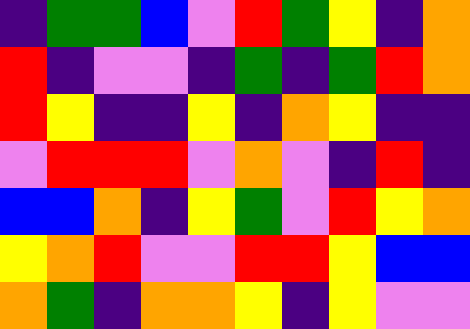[["indigo", "green", "green", "blue", "violet", "red", "green", "yellow", "indigo", "orange"], ["red", "indigo", "violet", "violet", "indigo", "green", "indigo", "green", "red", "orange"], ["red", "yellow", "indigo", "indigo", "yellow", "indigo", "orange", "yellow", "indigo", "indigo"], ["violet", "red", "red", "red", "violet", "orange", "violet", "indigo", "red", "indigo"], ["blue", "blue", "orange", "indigo", "yellow", "green", "violet", "red", "yellow", "orange"], ["yellow", "orange", "red", "violet", "violet", "red", "red", "yellow", "blue", "blue"], ["orange", "green", "indigo", "orange", "orange", "yellow", "indigo", "yellow", "violet", "violet"]]